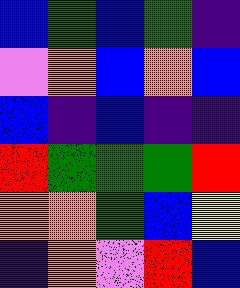[["blue", "green", "blue", "green", "indigo"], ["violet", "orange", "blue", "orange", "blue"], ["blue", "indigo", "blue", "indigo", "indigo"], ["red", "green", "green", "green", "red"], ["orange", "orange", "green", "blue", "yellow"], ["indigo", "orange", "violet", "red", "blue"]]